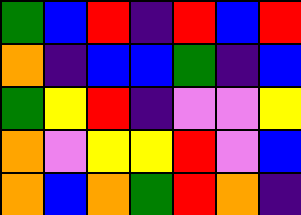[["green", "blue", "red", "indigo", "red", "blue", "red"], ["orange", "indigo", "blue", "blue", "green", "indigo", "blue"], ["green", "yellow", "red", "indigo", "violet", "violet", "yellow"], ["orange", "violet", "yellow", "yellow", "red", "violet", "blue"], ["orange", "blue", "orange", "green", "red", "orange", "indigo"]]